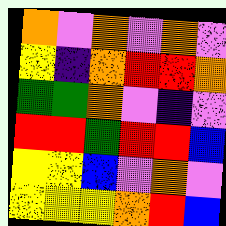[["orange", "violet", "orange", "violet", "orange", "violet"], ["yellow", "indigo", "orange", "red", "red", "orange"], ["green", "green", "orange", "violet", "indigo", "violet"], ["red", "red", "green", "red", "red", "blue"], ["yellow", "yellow", "blue", "violet", "orange", "violet"], ["yellow", "yellow", "yellow", "orange", "red", "blue"]]